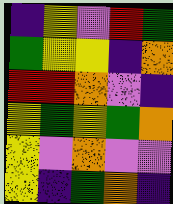[["indigo", "yellow", "violet", "red", "green"], ["green", "yellow", "yellow", "indigo", "orange"], ["red", "red", "orange", "violet", "indigo"], ["yellow", "green", "yellow", "green", "orange"], ["yellow", "violet", "orange", "violet", "violet"], ["yellow", "indigo", "green", "orange", "indigo"]]